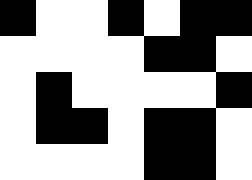[["black", "white", "white", "black", "white", "black", "black"], ["white", "white", "white", "white", "black", "black", "white"], ["white", "black", "white", "white", "white", "white", "black"], ["white", "black", "black", "white", "black", "black", "white"], ["white", "white", "white", "white", "black", "black", "white"]]